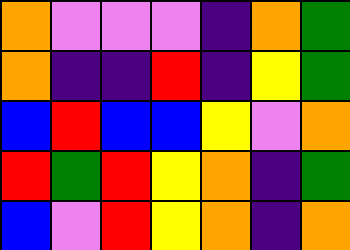[["orange", "violet", "violet", "violet", "indigo", "orange", "green"], ["orange", "indigo", "indigo", "red", "indigo", "yellow", "green"], ["blue", "red", "blue", "blue", "yellow", "violet", "orange"], ["red", "green", "red", "yellow", "orange", "indigo", "green"], ["blue", "violet", "red", "yellow", "orange", "indigo", "orange"]]